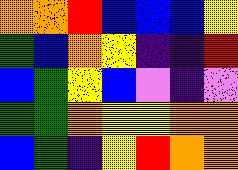[["orange", "orange", "red", "blue", "blue", "blue", "yellow"], ["green", "blue", "orange", "yellow", "indigo", "indigo", "red"], ["blue", "green", "yellow", "blue", "violet", "indigo", "violet"], ["green", "green", "orange", "yellow", "yellow", "orange", "orange"], ["blue", "green", "indigo", "yellow", "red", "orange", "orange"]]